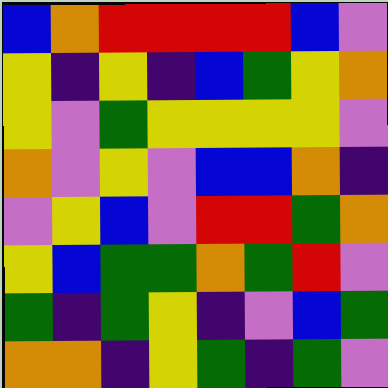[["blue", "orange", "red", "red", "red", "red", "blue", "violet"], ["yellow", "indigo", "yellow", "indigo", "blue", "green", "yellow", "orange"], ["yellow", "violet", "green", "yellow", "yellow", "yellow", "yellow", "violet"], ["orange", "violet", "yellow", "violet", "blue", "blue", "orange", "indigo"], ["violet", "yellow", "blue", "violet", "red", "red", "green", "orange"], ["yellow", "blue", "green", "green", "orange", "green", "red", "violet"], ["green", "indigo", "green", "yellow", "indigo", "violet", "blue", "green"], ["orange", "orange", "indigo", "yellow", "green", "indigo", "green", "violet"]]